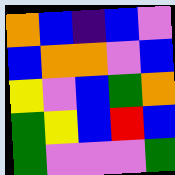[["orange", "blue", "indigo", "blue", "violet"], ["blue", "orange", "orange", "violet", "blue"], ["yellow", "violet", "blue", "green", "orange"], ["green", "yellow", "blue", "red", "blue"], ["green", "violet", "violet", "violet", "green"]]